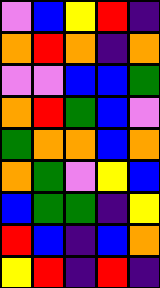[["violet", "blue", "yellow", "red", "indigo"], ["orange", "red", "orange", "indigo", "orange"], ["violet", "violet", "blue", "blue", "green"], ["orange", "red", "green", "blue", "violet"], ["green", "orange", "orange", "blue", "orange"], ["orange", "green", "violet", "yellow", "blue"], ["blue", "green", "green", "indigo", "yellow"], ["red", "blue", "indigo", "blue", "orange"], ["yellow", "red", "indigo", "red", "indigo"]]